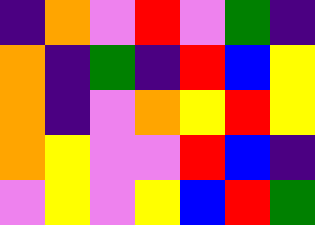[["indigo", "orange", "violet", "red", "violet", "green", "indigo"], ["orange", "indigo", "green", "indigo", "red", "blue", "yellow"], ["orange", "indigo", "violet", "orange", "yellow", "red", "yellow"], ["orange", "yellow", "violet", "violet", "red", "blue", "indigo"], ["violet", "yellow", "violet", "yellow", "blue", "red", "green"]]